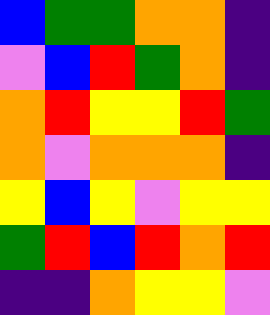[["blue", "green", "green", "orange", "orange", "indigo"], ["violet", "blue", "red", "green", "orange", "indigo"], ["orange", "red", "yellow", "yellow", "red", "green"], ["orange", "violet", "orange", "orange", "orange", "indigo"], ["yellow", "blue", "yellow", "violet", "yellow", "yellow"], ["green", "red", "blue", "red", "orange", "red"], ["indigo", "indigo", "orange", "yellow", "yellow", "violet"]]